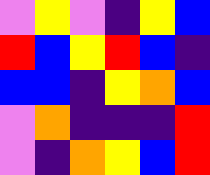[["violet", "yellow", "violet", "indigo", "yellow", "blue"], ["red", "blue", "yellow", "red", "blue", "indigo"], ["blue", "blue", "indigo", "yellow", "orange", "blue"], ["violet", "orange", "indigo", "indigo", "indigo", "red"], ["violet", "indigo", "orange", "yellow", "blue", "red"]]